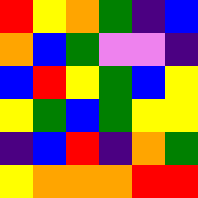[["red", "yellow", "orange", "green", "indigo", "blue"], ["orange", "blue", "green", "violet", "violet", "indigo"], ["blue", "red", "yellow", "green", "blue", "yellow"], ["yellow", "green", "blue", "green", "yellow", "yellow"], ["indigo", "blue", "red", "indigo", "orange", "green"], ["yellow", "orange", "orange", "orange", "red", "red"]]